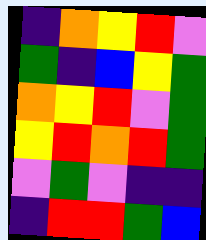[["indigo", "orange", "yellow", "red", "violet"], ["green", "indigo", "blue", "yellow", "green"], ["orange", "yellow", "red", "violet", "green"], ["yellow", "red", "orange", "red", "green"], ["violet", "green", "violet", "indigo", "indigo"], ["indigo", "red", "red", "green", "blue"]]